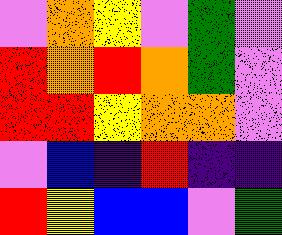[["violet", "orange", "yellow", "violet", "green", "violet"], ["red", "orange", "red", "orange", "green", "violet"], ["red", "red", "yellow", "orange", "orange", "violet"], ["violet", "blue", "indigo", "red", "indigo", "indigo"], ["red", "yellow", "blue", "blue", "violet", "green"]]